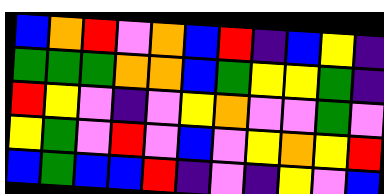[["blue", "orange", "red", "violet", "orange", "blue", "red", "indigo", "blue", "yellow", "indigo"], ["green", "green", "green", "orange", "orange", "blue", "green", "yellow", "yellow", "green", "indigo"], ["red", "yellow", "violet", "indigo", "violet", "yellow", "orange", "violet", "violet", "green", "violet"], ["yellow", "green", "violet", "red", "violet", "blue", "violet", "yellow", "orange", "yellow", "red"], ["blue", "green", "blue", "blue", "red", "indigo", "violet", "indigo", "yellow", "violet", "blue"]]